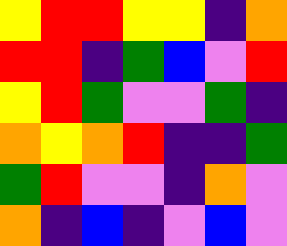[["yellow", "red", "red", "yellow", "yellow", "indigo", "orange"], ["red", "red", "indigo", "green", "blue", "violet", "red"], ["yellow", "red", "green", "violet", "violet", "green", "indigo"], ["orange", "yellow", "orange", "red", "indigo", "indigo", "green"], ["green", "red", "violet", "violet", "indigo", "orange", "violet"], ["orange", "indigo", "blue", "indigo", "violet", "blue", "violet"]]